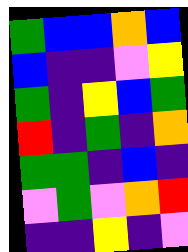[["green", "blue", "blue", "orange", "blue"], ["blue", "indigo", "indigo", "violet", "yellow"], ["green", "indigo", "yellow", "blue", "green"], ["red", "indigo", "green", "indigo", "orange"], ["green", "green", "indigo", "blue", "indigo"], ["violet", "green", "violet", "orange", "red"], ["indigo", "indigo", "yellow", "indigo", "violet"]]